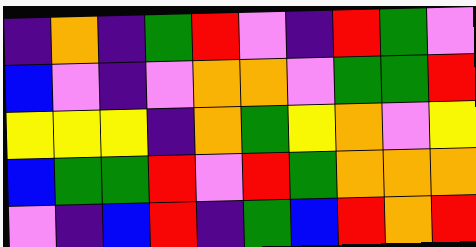[["indigo", "orange", "indigo", "green", "red", "violet", "indigo", "red", "green", "violet"], ["blue", "violet", "indigo", "violet", "orange", "orange", "violet", "green", "green", "red"], ["yellow", "yellow", "yellow", "indigo", "orange", "green", "yellow", "orange", "violet", "yellow"], ["blue", "green", "green", "red", "violet", "red", "green", "orange", "orange", "orange"], ["violet", "indigo", "blue", "red", "indigo", "green", "blue", "red", "orange", "red"]]